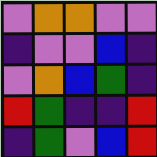[["violet", "orange", "orange", "violet", "violet"], ["indigo", "violet", "violet", "blue", "indigo"], ["violet", "orange", "blue", "green", "indigo"], ["red", "green", "indigo", "indigo", "red"], ["indigo", "green", "violet", "blue", "red"]]